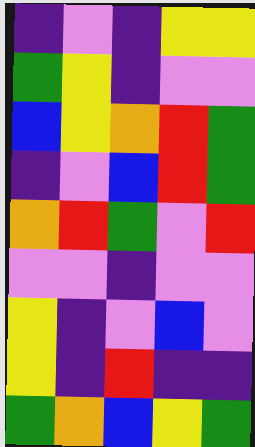[["indigo", "violet", "indigo", "yellow", "yellow"], ["green", "yellow", "indigo", "violet", "violet"], ["blue", "yellow", "orange", "red", "green"], ["indigo", "violet", "blue", "red", "green"], ["orange", "red", "green", "violet", "red"], ["violet", "violet", "indigo", "violet", "violet"], ["yellow", "indigo", "violet", "blue", "violet"], ["yellow", "indigo", "red", "indigo", "indigo"], ["green", "orange", "blue", "yellow", "green"]]